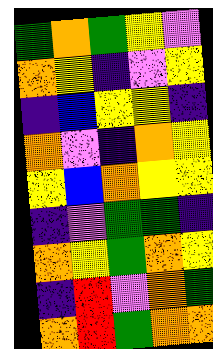[["green", "orange", "green", "yellow", "violet"], ["orange", "yellow", "indigo", "violet", "yellow"], ["indigo", "blue", "yellow", "yellow", "indigo"], ["orange", "violet", "indigo", "orange", "yellow"], ["yellow", "blue", "orange", "yellow", "yellow"], ["indigo", "violet", "green", "green", "indigo"], ["orange", "yellow", "green", "orange", "yellow"], ["indigo", "red", "violet", "orange", "green"], ["orange", "red", "green", "orange", "orange"]]